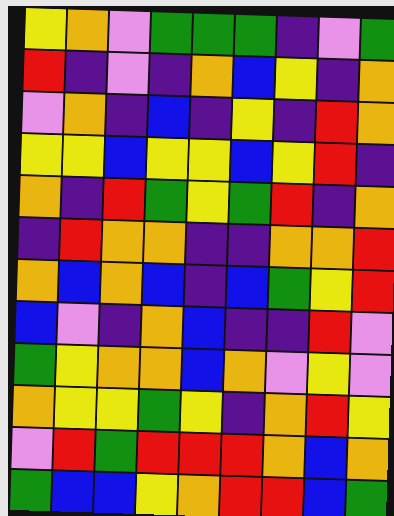[["yellow", "orange", "violet", "green", "green", "green", "indigo", "violet", "green"], ["red", "indigo", "violet", "indigo", "orange", "blue", "yellow", "indigo", "orange"], ["violet", "orange", "indigo", "blue", "indigo", "yellow", "indigo", "red", "orange"], ["yellow", "yellow", "blue", "yellow", "yellow", "blue", "yellow", "red", "indigo"], ["orange", "indigo", "red", "green", "yellow", "green", "red", "indigo", "orange"], ["indigo", "red", "orange", "orange", "indigo", "indigo", "orange", "orange", "red"], ["orange", "blue", "orange", "blue", "indigo", "blue", "green", "yellow", "red"], ["blue", "violet", "indigo", "orange", "blue", "indigo", "indigo", "red", "violet"], ["green", "yellow", "orange", "orange", "blue", "orange", "violet", "yellow", "violet"], ["orange", "yellow", "yellow", "green", "yellow", "indigo", "orange", "red", "yellow"], ["violet", "red", "green", "red", "red", "red", "orange", "blue", "orange"], ["green", "blue", "blue", "yellow", "orange", "red", "red", "blue", "green"]]